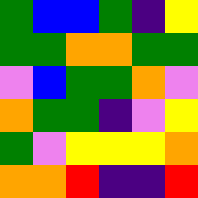[["green", "blue", "blue", "green", "indigo", "yellow"], ["green", "green", "orange", "orange", "green", "green"], ["violet", "blue", "green", "green", "orange", "violet"], ["orange", "green", "green", "indigo", "violet", "yellow"], ["green", "violet", "yellow", "yellow", "yellow", "orange"], ["orange", "orange", "red", "indigo", "indigo", "red"]]